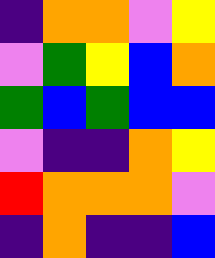[["indigo", "orange", "orange", "violet", "yellow"], ["violet", "green", "yellow", "blue", "orange"], ["green", "blue", "green", "blue", "blue"], ["violet", "indigo", "indigo", "orange", "yellow"], ["red", "orange", "orange", "orange", "violet"], ["indigo", "orange", "indigo", "indigo", "blue"]]